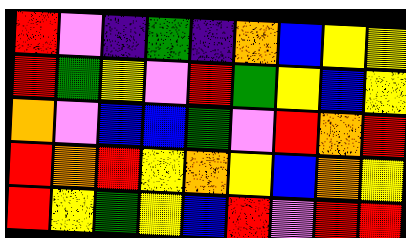[["red", "violet", "indigo", "green", "indigo", "orange", "blue", "yellow", "yellow"], ["red", "green", "yellow", "violet", "red", "green", "yellow", "blue", "yellow"], ["orange", "violet", "blue", "blue", "green", "violet", "red", "orange", "red"], ["red", "orange", "red", "yellow", "orange", "yellow", "blue", "orange", "yellow"], ["red", "yellow", "green", "yellow", "blue", "red", "violet", "red", "red"]]